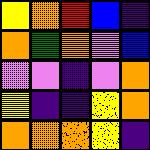[["yellow", "orange", "red", "blue", "indigo"], ["orange", "green", "orange", "violet", "blue"], ["violet", "violet", "indigo", "violet", "orange"], ["yellow", "indigo", "indigo", "yellow", "orange"], ["orange", "orange", "orange", "yellow", "indigo"]]